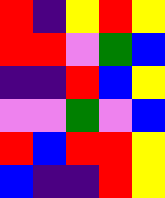[["red", "indigo", "yellow", "red", "yellow"], ["red", "red", "violet", "green", "blue"], ["indigo", "indigo", "red", "blue", "yellow"], ["violet", "violet", "green", "violet", "blue"], ["red", "blue", "red", "red", "yellow"], ["blue", "indigo", "indigo", "red", "yellow"]]